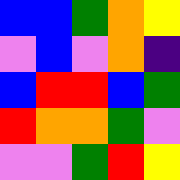[["blue", "blue", "green", "orange", "yellow"], ["violet", "blue", "violet", "orange", "indigo"], ["blue", "red", "red", "blue", "green"], ["red", "orange", "orange", "green", "violet"], ["violet", "violet", "green", "red", "yellow"]]